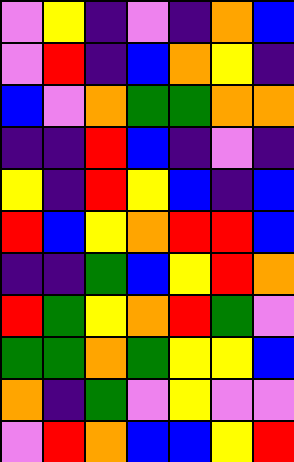[["violet", "yellow", "indigo", "violet", "indigo", "orange", "blue"], ["violet", "red", "indigo", "blue", "orange", "yellow", "indigo"], ["blue", "violet", "orange", "green", "green", "orange", "orange"], ["indigo", "indigo", "red", "blue", "indigo", "violet", "indigo"], ["yellow", "indigo", "red", "yellow", "blue", "indigo", "blue"], ["red", "blue", "yellow", "orange", "red", "red", "blue"], ["indigo", "indigo", "green", "blue", "yellow", "red", "orange"], ["red", "green", "yellow", "orange", "red", "green", "violet"], ["green", "green", "orange", "green", "yellow", "yellow", "blue"], ["orange", "indigo", "green", "violet", "yellow", "violet", "violet"], ["violet", "red", "orange", "blue", "blue", "yellow", "red"]]